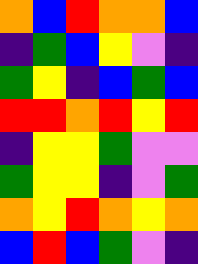[["orange", "blue", "red", "orange", "orange", "blue"], ["indigo", "green", "blue", "yellow", "violet", "indigo"], ["green", "yellow", "indigo", "blue", "green", "blue"], ["red", "red", "orange", "red", "yellow", "red"], ["indigo", "yellow", "yellow", "green", "violet", "violet"], ["green", "yellow", "yellow", "indigo", "violet", "green"], ["orange", "yellow", "red", "orange", "yellow", "orange"], ["blue", "red", "blue", "green", "violet", "indigo"]]